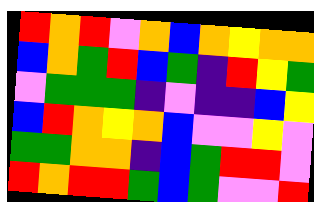[["red", "orange", "red", "violet", "orange", "blue", "orange", "yellow", "orange", "orange"], ["blue", "orange", "green", "red", "blue", "green", "indigo", "red", "yellow", "green"], ["violet", "green", "green", "green", "indigo", "violet", "indigo", "indigo", "blue", "yellow"], ["blue", "red", "orange", "yellow", "orange", "blue", "violet", "violet", "yellow", "violet"], ["green", "green", "orange", "orange", "indigo", "blue", "green", "red", "red", "violet"], ["red", "orange", "red", "red", "green", "blue", "green", "violet", "violet", "red"]]